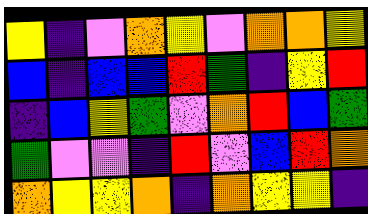[["yellow", "indigo", "violet", "orange", "yellow", "violet", "orange", "orange", "yellow"], ["blue", "indigo", "blue", "blue", "red", "green", "indigo", "yellow", "red"], ["indigo", "blue", "yellow", "green", "violet", "orange", "red", "blue", "green"], ["green", "violet", "violet", "indigo", "red", "violet", "blue", "red", "orange"], ["orange", "yellow", "yellow", "orange", "indigo", "orange", "yellow", "yellow", "indigo"]]